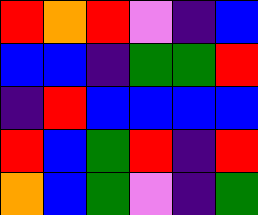[["red", "orange", "red", "violet", "indigo", "blue"], ["blue", "blue", "indigo", "green", "green", "red"], ["indigo", "red", "blue", "blue", "blue", "blue"], ["red", "blue", "green", "red", "indigo", "red"], ["orange", "blue", "green", "violet", "indigo", "green"]]